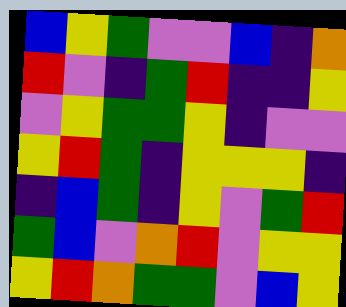[["blue", "yellow", "green", "violet", "violet", "blue", "indigo", "orange"], ["red", "violet", "indigo", "green", "red", "indigo", "indigo", "yellow"], ["violet", "yellow", "green", "green", "yellow", "indigo", "violet", "violet"], ["yellow", "red", "green", "indigo", "yellow", "yellow", "yellow", "indigo"], ["indigo", "blue", "green", "indigo", "yellow", "violet", "green", "red"], ["green", "blue", "violet", "orange", "red", "violet", "yellow", "yellow"], ["yellow", "red", "orange", "green", "green", "violet", "blue", "yellow"]]